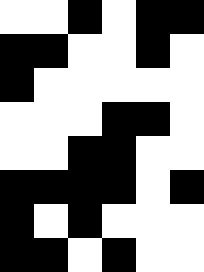[["white", "white", "black", "white", "black", "black"], ["black", "black", "white", "white", "black", "white"], ["black", "white", "white", "white", "white", "white"], ["white", "white", "white", "black", "black", "white"], ["white", "white", "black", "black", "white", "white"], ["black", "black", "black", "black", "white", "black"], ["black", "white", "black", "white", "white", "white"], ["black", "black", "white", "black", "white", "white"]]